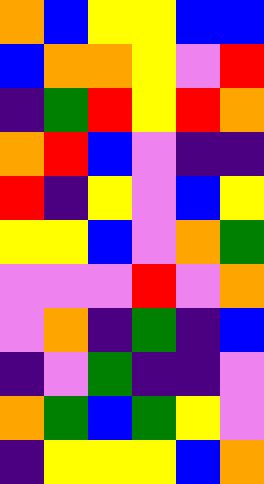[["orange", "blue", "yellow", "yellow", "blue", "blue"], ["blue", "orange", "orange", "yellow", "violet", "red"], ["indigo", "green", "red", "yellow", "red", "orange"], ["orange", "red", "blue", "violet", "indigo", "indigo"], ["red", "indigo", "yellow", "violet", "blue", "yellow"], ["yellow", "yellow", "blue", "violet", "orange", "green"], ["violet", "violet", "violet", "red", "violet", "orange"], ["violet", "orange", "indigo", "green", "indigo", "blue"], ["indigo", "violet", "green", "indigo", "indigo", "violet"], ["orange", "green", "blue", "green", "yellow", "violet"], ["indigo", "yellow", "yellow", "yellow", "blue", "orange"]]